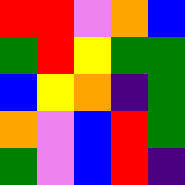[["red", "red", "violet", "orange", "blue"], ["green", "red", "yellow", "green", "green"], ["blue", "yellow", "orange", "indigo", "green"], ["orange", "violet", "blue", "red", "green"], ["green", "violet", "blue", "red", "indigo"]]